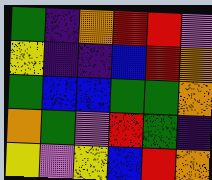[["green", "indigo", "orange", "red", "red", "violet"], ["yellow", "indigo", "indigo", "blue", "red", "orange"], ["green", "blue", "blue", "green", "green", "orange"], ["orange", "green", "violet", "red", "green", "indigo"], ["yellow", "violet", "yellow", "blue", "red", "orange"]]